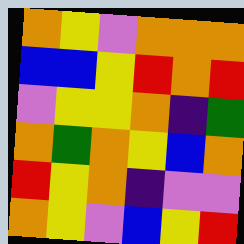[["orange", "yellow", "violet", "orange", "orange", "orange"], ["blue", "blue", "yellow", "red", "orange", "red"], ["violet", "yellow", "yellow", "orange", "indigo", "green"], ["orange", "green", "orange", "yellow", "blue", "orange"], ["red", "yellow", "orange", "indigo", "violet", "violet"], ["orange", "yellow", "violet", "blue", "yellow", "red"]]